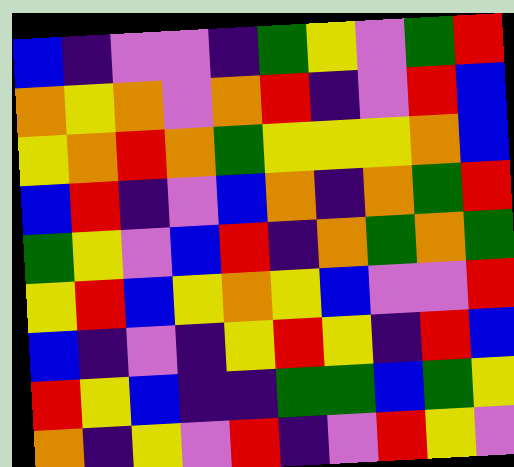[["blue", "indigo", "violet", "violet", "indigo", "green", "yellow", "violet", "green", "red"], ["orange", "yellow", "orange", "violet", "orange", "red", "indigo", "violet", "red", "blue"], ["yellow", "orange", "red", "orange", "green", "yellow", "yellow", "yellow", "orange", "blue"], ["blue", "red", "indigo", "violet", "blue", "orange", "indigo", "orange", "green", "red"], ["green", "yellow", "violet", "blue", "red", "indigo", "orange", "green", "orange", "green"], ["yellow", "red", "blue", "yellow", "orange", "yellow", "blue", "violet", "violet", "red"], ["blue", "indigo", "violet", "indigo", "yellow", "red", "yellow", "indigo", "red", "blue"], ["red", "yellow", "blue", "indigo", "indigo", "green", "green", "blue", "green", "yellow"], ["orange", "indigo", "yellow", "violet", "red", "indigo", "violet", "red", "yellow", "violet"]]